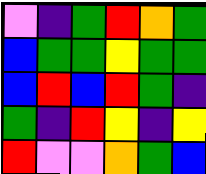[["violet", "indigo", "green", "red", "orange", "green"], ["blue", "green", "green", "yellow", "green", "green"], ["blue", "red", "blue", "red", "green", "indigo"], ["green", "indigo", "red", "yellow", "indigo", "yellow"], ["red", "violet", "violet", "orange", "green", "blue"]]